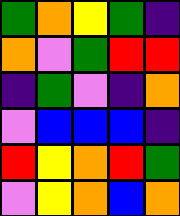[["green", "orange", "yellow", "green", "indigo"], ["orange", "violet", "green", "red", "red"], ["indigo", "green", "violet", "indigo", "orange"], ["violet", "blue", "blue", "blue", "indigo"], ["red", "yellow", "orange", "red", "green"], ["violet", "yellow", "orange", "blue", "orange"]]